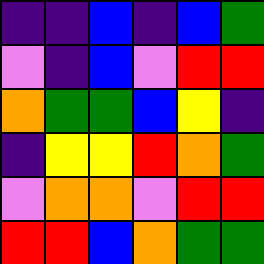[["indigo", "indigo", "blue", "indigo", "blue", "green"], ["violet", "indigo", "blue", "violet", "red", "red"], ["orange", "green", "green", "blue", "yellow", "indigo"], ["indigo", "yellow", "yellow", "red", "orange", "green"], ["violet", "orange", "orange", "violet", "red", "red"], ["red", "red", "blue", "orange", "green", "green"]]